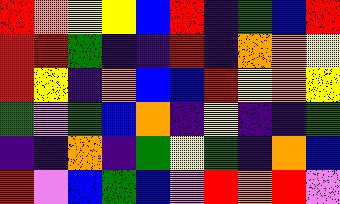[["red", "orange", "yellow", "yellow", "blue", "red", "indigo", "green", "blue", "red"], ["red", "red", "green", "indigo", "indigo", "red", "indigo", "orange", "orange", "yellow"], ["red", "yellow", "indigo", "orange", "blue", "blue", "red", "yellow", "orange", "yellow"], ["green", "violet", "green", "blue", "orange", "indigo", "yellow", "indigo", "indigo", "green"], ["indigo", "indigo", "orange", "indigo", "green", "yellow", "green", "indigo", "orange", "blue"], ["red", "violet", "blue", "green", "blue", "violet", "red", "orange", "red", "violet"]]